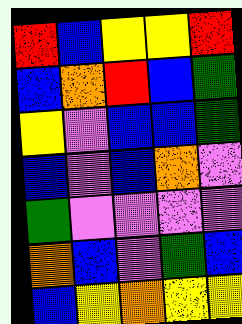[["red", "blue", "yellow", "yellow", "red"], ["blue", "orange", "red", "blue", "green"], ["yellow", "violet", "blue", "blue", "green"], ["blue", "violet", "blue", "orange", "violet"], ["green", "violet", "violet", "violet", "violet"], ["orange", "blue", "violet", "green", "blue"], ["blue", "yellow", "orange", "yellow", "yellow"]]